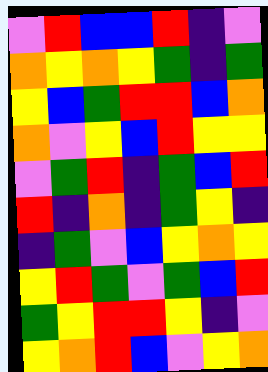[["violet", "red", "blue", "blue", "red", "indigo", "violet"], ["orange", "yellow", "orange", "yellow", "green", "indigo", "green"], ["yellow", "blue", "green", "red", "red", "blue", "orange"], ["orange", "violet", "yellow", "blue", "red", "yellow", "yellow"], ["violet", "green", "red", "indigo", "green", "blue", "red"], ["red", "indigo", "orange", "indigo", "green", "yellow", "indigo"], ["indigo", "green", "violet", "blue", "yellow", "orange", "yellow"], ["yellow", "red", "green", "violet", "green", "blue", "red"], ["green", "yellow", "red", "red", "yellow", "indigo", "violet"], ["yellow", "orange", "red", "blue", "violet", "yellow", "orange"]]